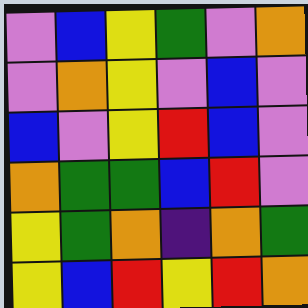[["violet", "blue", "yellow", "green", "violet", "orange"], ["violet", "orange", "yellow", "violet", "blue", "violet"], ["blue", "violet", "yellow", "red", "blue", "violet"], ["orange", "green", "green", "blue", "red", "violet"], ["yellow", "green", "orange", "indigo", "orange", "green"], ["yellow", "blue", "red", "yellow", "red", "orange"]]